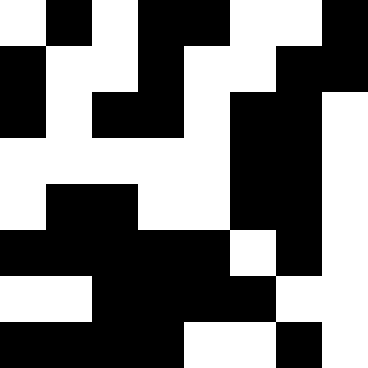[["white", "black", "white", "black", "black", "white", "white", "black"], ["black", "white", "white", "black", "white", "white", "black", "black"], ["black", "white", "black", "black", "white", "black", "black", "white"], ["white", "white", "white", "white", "white", "black", "black", "white"], ["white", "black", "black", "white", "white", "black", "black", "white"], ["black", "black", "black", "black", "black", "white", "black", "white"], ["white", "white", "black", "black", "black", "black", "white", "white"], ["black", "black", "black", "black", "white", "white", "black", "white"]]